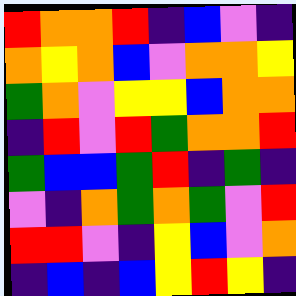[["red", "orange", "orange", "red", "indigo", "blue", "violet", "indigo"], ["orange", "yellow", "orange", "blue", "violet", "orange", "orange", "yellow"], ["green", "orange", "violet", "yellow", "yellow", "blue", "orange", "orange"], ["indigo", "red", "violet", "red", "green", "orange", "orange", "red"], ["green", "blue", "blue", "green", "red", "indigo", "green", "indigo"], ["violet", "indigo", "orange", "green", "orange", "green", "violet", "red"], ["red", "red", "violet", "indigo", "yellow", "blue", "violet", "orange"], ["indigo", "blue", "indigo", "blue", "yellow", "red", "yellow", "indigo"]]